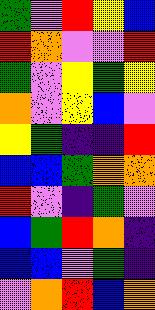[["green", "violet", "red", "yellow", "blue"], ["red", "orange", "violet", "violet", "red"], ["green", "violet", "yellow", "green", "yellow"], ["orange", "violet", "yellow", "blue", "violet"], ["yellow", "green", "indigo", "indigo", "red"], ["blue", "blue", "green", "orange", "orange"], ["red", "violet", "indigo", "green", "violet"], ["blue", "green", "red", "orange", "indigo"], ["blue", "blue", "violet", "green", "indigo"], ["violet", "orange", "red", "blue", "orange"]]